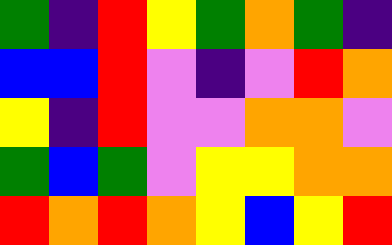[["green", "indigo", "red", "yellow", "green", "orange", "green", "indigo"], ["blue", "blue", "red", "violet", "indigo", "violet", "red", "orange"], ["yellow", "indigo", "red", "violet", "violet", "orange", "orange", "violet"], ["green", "blue", "green", "violet", "yellow", "yellow", "orange", "orange"], ["red", "orange", "red", "orange", "yellow", "blue", "yellow", "red"]]